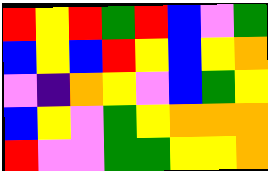[["red", "yellow", "red", "green", "red", "blue", "violet", "green"], ["blue", "yellow", "blue", "red", "yellow", "blue", "yellow", "orange"], ["violet", "indigo", "orange", "yellow", "violet", "blue", "green", "yellow"], ["blue", "yellow", "violet", "green", "yellow", "orange", "orange", "orange"], ["red", "violet", "violet", "green", "green", "yellow", "yellow", "orange"]]